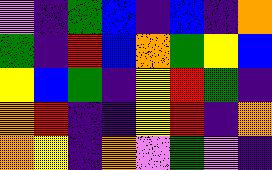[["violet", "indigo", "green", "blue", "indigo", "blue", "indigo", "orange"], ["green", "indigo", "red", "blue", "orange", "green", "yellow", "blue"], ["yellow", "blue", "green", "indigo", "yellow", "red", "green", "indigo"], ["orange", "red", "indigo", "indigo", "yellow", "red", "indigo", "orange"], ["orange", "yellow", "indigo", "orange", "violet", "green", "violet", "indigo"]]